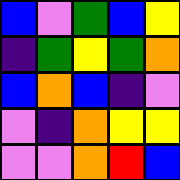[["blue", "violet", "green", "blue", "yellow"], ["indigo", "green", "yellow", "green", "orange"], ["blue", "orange", "blue", "indigo", "violet"], ["violet", "indigo", "orange", "yellow", "yellow"], ["violet", "violet", "orange", "red", "blue"]]